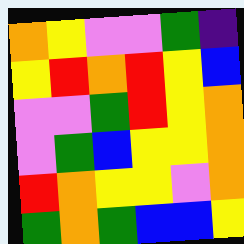[["orange", "yellow", "violet", "violet", "green", "indigo"], ["yellow", "red", "orange", "red", "yellow", "blue"], ["violet", "violet", "green", "red", "yellow", "orange"], ["violet", "green", "blue", "yellow", "yellow", "orange"], ["red", "orange", "yellow", "yellow", "violet", "orange"], ["green", "orange", "green", "blue", "blue", "yellow"]]